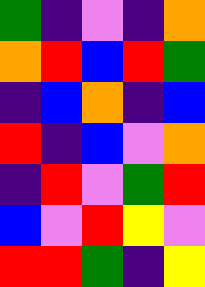[["green", "indigo", "violet", "indigo", "orange"], ["orange", "red", "blue", "red", "green"], ["indigo", "blue", "orange", "indigo", "blue"], ["red", "indigo", "blue", "violet", "orange"], ["indigo", "red", "violet", "green", "red"], ["blue", "violet", "red", "yellow", "violet"], ["red", "red", "green", "indigo", "yellow"]]